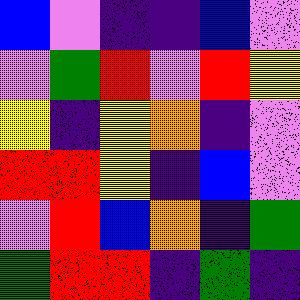[["blue", "violet", "indigo", "indigo", "blue", "violet"], ["violet", "green", "red", "violet", "red", "yellow"], ["yellow", "indigo", "yellow", "orange", "indigo", "violet"], ["red", "red", "yellow", "indigo", "blue", "violet"], ["violet", "red", "blue", "orange", "indigo", "green"], ["green", "red", "red", "indigo", "green", "indigo"]]